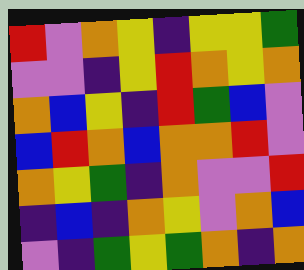[["red", "violet", "orange", "yellow", "indigo", "yellow", "yellow", "green"], ["violet", "violet", "indigo", "yellow", "red", "orange", "yellow", "orange"], ["orange", "blue", "yellow", "indigo", "red", "green", "blue", "violet"], ["blue", "red", "orange", "blue", "orange", "orange", "red", "violet"], ["orange", "yellow", "green", "indigo", "orange", "violet", "violet", "red"], ["indigo", "blue", "indigo", "orange", "yellow", "violet", "orange", "blue"], ["violet", "indigo", "green", "yellow", "green", "orange", "indigo", "orange"]]